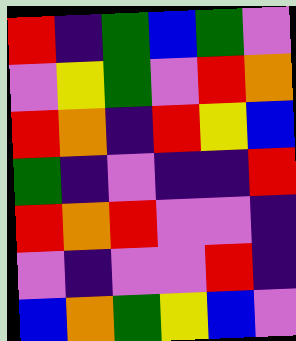[["red", "indigo", "green", "blue", "green", "violet"], ["violet", "yellow", "green", "violet", "red", "orange"], ["red", "orange", "indigo", "red", "yellow", "blue"], ["green", "indigo", "violet", "indigo", "indigo", "red"], ["red", "orange", "red", "violet", "violet", "indigo"], ["violet", "indigo", "violet", "violet", "red", "indigo"], ["blue", "orange", "green", "yellow", "blue", "violet"]]